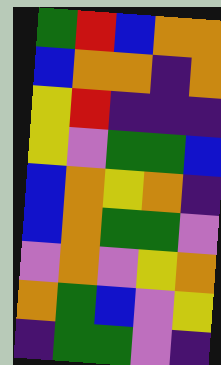[["green", "red", "blue", "orange", "orange"], ["blue", "orange", "orange", "indigo", "orange"], ["yellow", "red", "indigo", "indigo", "indigo"], ["yellow", "violet", "green", "green", "blue"], ["blue", "orange", "yellow", "orange", "indigo"], ["blue", "orange", "green", "green", "violet"], ["violet", "orange", "violet", "yellow", "orange"], ["orange", "green", "blue", "violet", "yellow"], ["indigo", "green", "green", "violet", "indigo"]]